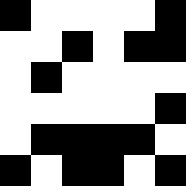[["black", "white", "white", "white", "white", "black"], ["white", "white", "black", "white", "black", "black"], ["white", "black", "white", "white", "white", "white"], ["white", "white", "white", "white", "white", "black"], ["white", "black", "black", "black", "black", "white"], ["black", "white", "black", "black", "white", "black"]]